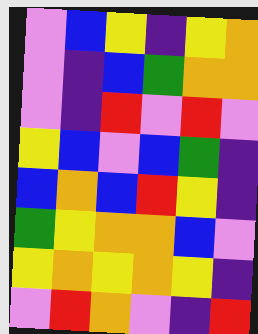[["violet", "blue", "yellow", "indigo", "yellow", "orange"], ["violet", "indigo", "blue", "green", "orange", "orange"], ["violet", "indigo", "red", "violet", "red", "violet"], ["yellow", "blue", "violet", "blue", "green", "indigo"], ["blue", "orange", "blue", "red", "yellow", "indigo"], ["green", "yellow", "orange", "orange", "blue", "violet"], ["yellow", "orange", "yellow", "orange", "yellow", "indigo"], ["violet", "red", "orange", "violet", "indigo", "red"]]